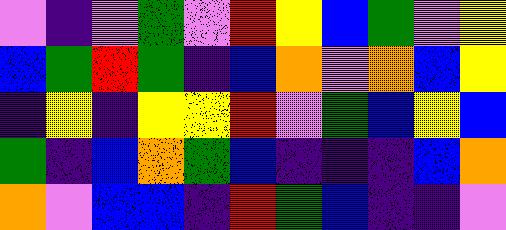[["violet", "indigo", "violet", "green", "violet", "red", "yellow", "blue", "green", "violet", "yellow"], ["blue", "green", "red", "green", "indigo", "blue", "orange", "violet", "orange", "blue", "yellow"], ["indigo", "yellow", "indigo", "yellow", "yellow", "red", "violet", "green", "blue", "yellow", "blue"], ["green", "indigo", "blue", "orange", "green", "blue", "indigo", "indigo", "indigo", "blue", "orange"], ["orange", "violet", "blue", "blue", "indigo", "red", "green", "blue", "indigo", "indigo", "violet"]]